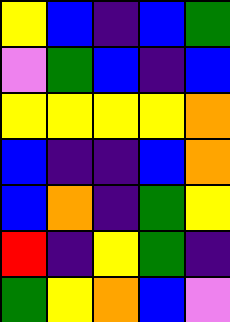[["yellow", "blue", "indigo", "blue", "green"], ["violet", "green", "blue", "indigo", "blue"], ["yellow", "yellow", "yellow", "yellow", "orange"], ["blue", "indigo", "indigo", "blue", "orange"], ["blue", "orange", "indigo", "green", "yellow"], ["red", "indigo", "yellow", "green", "indigo"], ["green", "yellow", "orange", "blue", "violet"]]